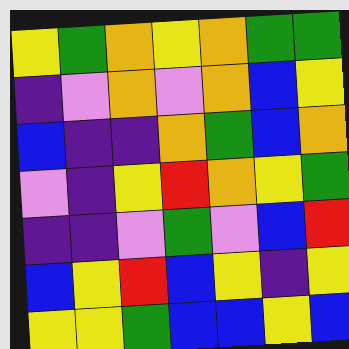[["yellow", "green", "orange", "yellow", "orange", "green", "green"], ["indigo", "violet", "orange", "violet", "orange", "blue", "yellow"], ["blue", "indigo", "indigo", "orange", "green", "blue", "orange"], ["violet", "indigo", "yellow", "red", "orange", "yellow", "green"], ["indigo", "indigo", "violet", "green", "violet", "blue", "red"], ["blue", "yellow", "red", "blue", "yellow", "indigo", "yellow"], ["yellow", "yellow", "green", "blue", "blue", "yellow", "blue"]]